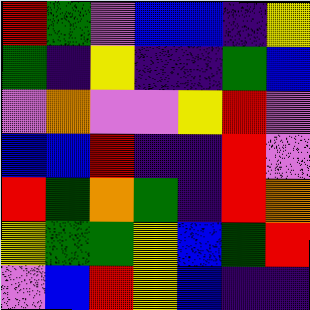[["red", "green", "violet", "blue", "blue", "indigo", "yellow"], ["green", "indigo", "yellow", "indigo", "indigo", "green", "blue"], ["violet", "orange", "violet", "violet", "yellow", "red", "violet"], ["blue", "blue", "red", "indigo", "indigo", "red", "violet"], ["red", "green", "orange", "green", "indigo", "red", "orange"], ["yellow", "green", "green", "yellow", "blue", "green", "red"], ["violet", "blue", "red", "yellow", "blue", "indigo", "indigo"]]